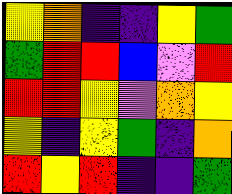[["yellow", "orange", "indigo", "indigo", "yellow", "green"], ["green", "red", "red", "blue", "violet", "red"], ["red", "red", "yellow", "violet", "orange", "yellow"], ["yellow", "indigo", "yellow", "green", "indigo", "orange"], ["red", "yellow", "red", "indigo", "indigo", "green"]]